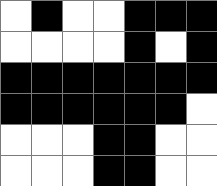[["white", "black", "white", "white", "black", "black", "black"], ["white", "white", "white", "white", "black", "white", "black"], ["black", "black", "black", "black", "black", "black", "black"], ["black", "black", "black", "black", "black", "black", "white"], ["white", "white", "white", "black", "black", "white", "white"], ["white", "white", "white", "black", "black", "white", "white"]]